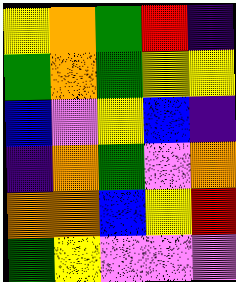[["yellow", "orange", "green", "red", "indigo"], ["green", "orange", "green", "yellow", "yellow"], ["blue", "violet", "yellow", "blue", "indigo"], ["indigo", "orange", "green", "violet", "orange"], ["orange", "orange", "blue", "yellow", "red"], ["green", "yellow", "violet", "violet", "violet"]]